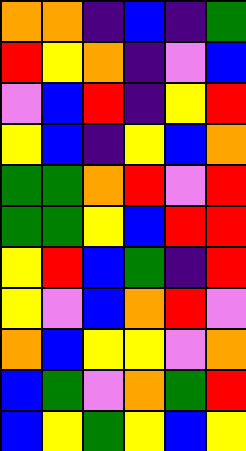[["orange", "orange", "indigo", "blue", "indigo", "green"], ["red", "yellow", "orange", "indigo", "violet", "blue"], ["violet", "blue", "red", "indigo", "yellow", "red"], ["yellow", "blue", "indigo", "yellow", "blue", "orange"], ["green", "green", "orange", "red", "violet", "red"], ["green", "green", "yellow", "blue", "red", "red"], ["yellow", "red", "blue", "green", "indigo", "red"], ["yellow", "violet", "blue", "orange", "red", "violet"], ["orange", "blue", "yellow", "yellow", "violet", "orange"], ["blue", "green", "violet", "orange", "green", "red"], ["blue", "yellow", "green", "yellow", "blue", "yellow"]]